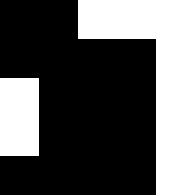[["black", "black", "white", "white", "white"], ["black", "black", "black", "black", "white"], ["white", "black", "black", "black", "white"], ["white", "black", "black", "black", "white"], ["black", "black", "black", "black", "white"]]